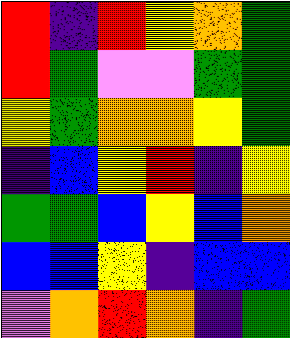[["red", "indigo", "red", "yellow", "orange", "green"], ["red", "green", "violet", "violet", "green", "green"], ["yellow", "green", "orange", "orange", "yellow", "green"], ["indigo", "blue", "yellow", "red", "indigo", "yellow"], ["green", "green", "blue", "yellow", "blue", "orange"], ["blue", "blue", "yellow", "indigo", "blue", "blue"], ["violet", "orange", "red", "orange", "indigo", "green"]]